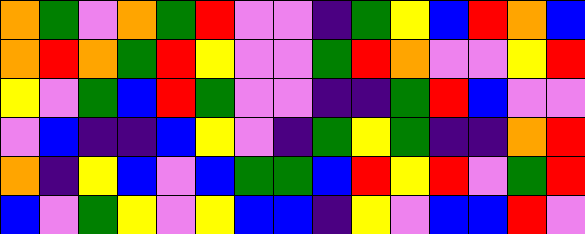[["orange", "green", "violet", "orange", "green", "red", "violet", "violet", "indigo", "green", "yellow", "blue", "red", "orange", "blue"], ["orange", "red", "orange", "green", "red", "yellow", "violet", "violet", "green", "red", "orange", "violet", "violet", "yellow", "red"], ["yellow", "violet", "green", "blue", "red", "green", "violet", "violet", "indigo", "indigo", "green", "red", "blue", "violet", "violet"], ["violet", "blue", "indigo", "indigo", "blue", "yellow", "violet", "indigo", "green", "yellow", "green", "indigo", "indigo", "orange", "red"], ["orange", "indigo", "yellow", "blue", "violet", "blue", "green", "green", "blue", "red", "yellow", "red", "violet", "green", "red"], ["blue", "violet", "green", "yellow", "violet", "yellow", "blue", "blue", "indigo", "yellow", "violet", "blue", "blue", "red", "violet"]]